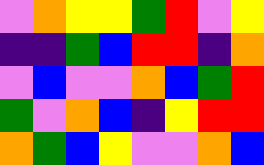[["violet", "orange", "yellow", "yellow", "green", "red", "violet", "yellow"], ["indigo", "indigo", "green", "blue", "red", "red", "indigo", "orange"], ["violet", "blue", "violet", "violet", "orange", "blue", "green", "red"], ["green", "violet", "orange", "blue", "indigo", "yellow", "red", "red"], ["orange", "green", "blue", "yellow", "violet", "violet", "orange", "blue"]]